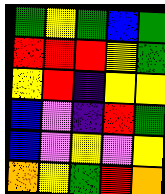[["green", "yellow", "green", "blue", "green"], ["red", "red", "red", "yellow", "green"], ["yellow", "red", "indigo", "yellow", "yellow"], ["blue", "violet", "indigo", "red", "green"], ["blue", "violet", "yellow", "violet", "yellow"], ["orange", "yellow", "green", "red", "orange"]]